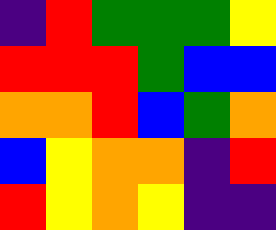[["indigo", "red", "green", "green", "green", "yellow"], ["red", "red", "red", "green", "blue", "blue"], ["orange", "orange", "red", "blue", "green", "orange"], ["blue", "yellow", "orange", "orange", "indigo", "red"], ["red", "yellow", "orange", "yellow", "indigo", "indigo"]]